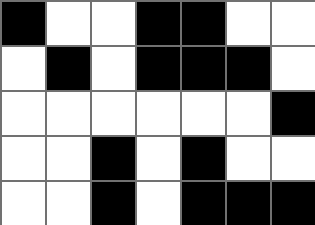[["black", "white", "white", "black", "black", "white", "white"], ["white", "black", "white", "black", "black", "black", "white"], ["white", "white", "white", "white", "white", "white", "black"], ["white", "white", "black", "white", "black", "white", "white"], ["white", "white", "black", "white", "black", "black", "black"]]